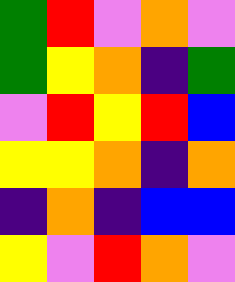[["green", "red", "violet", "orange", "violet"], ["green", "yellow", "orange", "indigo", "green"], ["violet", "red", "yellow", "red", "blue"], ["yellow", "yellow", "orange", "indigo", "orange"], ["indigo", "orange", "indigo", "blue", "blue"], ["yellow", "violet", "red", "orange", "violet"]]